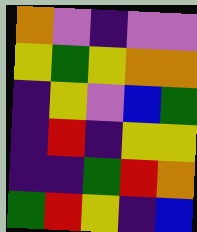[["orange", "violet", "indigo", "violet", "violet"], ["yellow", "green", "yellow", "orange", "orange"], ["indigo", "yellow", "violet", "blue", "green"], ["indigo", "red", "indigo", "yellow", "yellow"], ["indigo", "indigo", "green", "red", "orange"], ["green", "red", "yellow", "indigo", "blue"]]